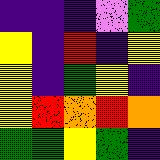[["indigo", "indigo", "indigo", "violet", "green"], ["yellow", "indigo", "red", "indigo", "yellow"], ["yellow", "indigo", "green", "yellow", "indigo"], ["yellow", "red", "orange", "red", "orange"], ["green", "green", "yellow", "green", "indigo"]]